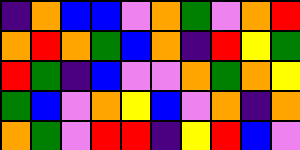[["indigo", "orange", "blue", "blue", "violet", "orange", "green", "violet", "orange", "red"], ["orange", "red", "orange", "green", "blue", "orange", "indigo", "red", "yellow", "green"], ["red", "green", "indigo", "blue", "violet", "violet", "orange", "green", "orange", "yellow"], ["green", "blue", "violet", "orange", "yellow", "blue", "violet", "orange", "indigo", "orange"], ["orange", "green", "violet", "red", "red", "indigo", "yellow", "red", "blue", "violet"]]